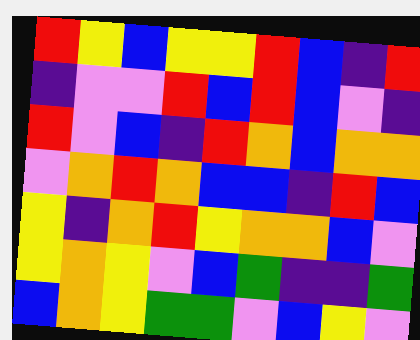[["red", "yellow", "blue", "yellow", "yellow", "red", "blue", "indigo", "red"], ["indigo", "violet", "violet", "red", "blue", "red", "blue", "violet", "indigo"], ["red", "violet", "blue", "indigo", "red", "orange", "blue", "orange", "orange"], ["violet", "orange", "red", "orange", "blue", "blue", "indigo", "red", "blue"], ["yellow", "indigo", "orange", "red", "yellow", "orange", "orange", "blue", "violet"], ["yellow", "orange", "yellow", "violet", "blue", "green", "indigo", "indigo", "green"], ["blue", "orange", "yellow", "green", "green", "violet", "blue", "yellow", "violet"]]